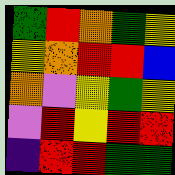[["green", "red", "orange", "green", "yellow"], ["yellow", "orange", "red", "red", "blue"], ["orange", "violet", "yellow", "green", "yellow"], ["violet", "red", "yellow", "red", "red"], ["indigo", "red", "red", "green", "green"]]